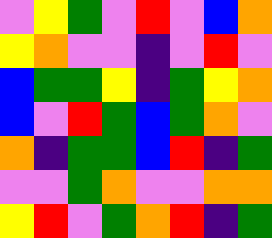[["violet", "yellow", "green", "violet", "red", "violet", "blue", "orange"], ["yellow", "orange", "violet", "violet", "indigo", "violet", "red", "violet"], ["blue", "green", "green", "yellow", "indigo", "green", "yellow", "orange"], ["blue", "violet", "red", "green", "blue", "green", "orange", "violet"], ["orange", "indigo", "green", "green", "blue", "red", "indigo", "green"], ["violet", "violet", "green", "orange", "violet", "violet", "orange", "orange"], ["yellow", "red", "violet", "green", "orange", "red", "indigo", "green"]]